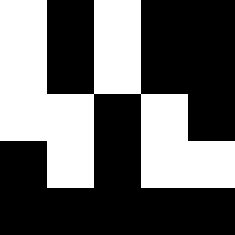[["white", "black", "white", "black", "black"], ["white", "black", "white", "black", "black"], ["white", "white", "black", "white", "black"], ["black", "white", "black", "white", "white"], ["black", "black", "black", "black", "black"]]